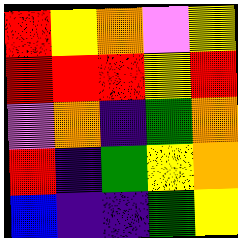[["red", "yellow", "orange", "violet", "yellow"], ["red", "red", "red", "yellow", "red"], ["violet", "orange", "indigo", "green", "orange"], ["red", "indigo", "green", "yellow", "orange"], ["blue", "indigo", "indigo", "green", "yellow"]]